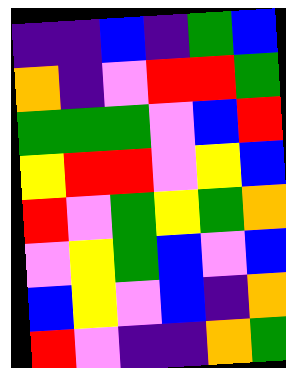[["indigo", "indigo", "blue", "indigo", "green", "blue"], ["orange", "indigo", "violet", "red", "red", "green"], ["green", "green", "green", "violet", "blue", "red"], ["yellow", "red", "red", "violet", "yellow", "blue"], ["red", "violet", "green", "yellow", "green", "orange"], ["violet", "yellow", "green", "blue", "violet", "blue"], ["blue", "yellow", "violet", "blue", "indigo", "orange"], ["red", "violet", "indigo", "indigo", "orange", "green"]]